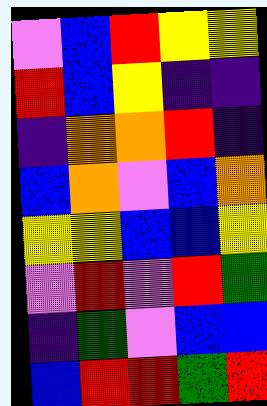[["violet", "blue", "red", "yellow", "yellow"], ["red", "blue", "yellow", "indigo", "indigo"], ["indigo", "orange", "orange", "red", "indigo"], ["blue", "orange", "violet", "blue", "orange"], ["yellow", "yellow", "blue", "blue", "yellow"], ["violet", "red", "violet", "red", "green"], ["indigo", "green", "violet", "blue", "blue"], ["blue", "red", "red", "green", "red"]]